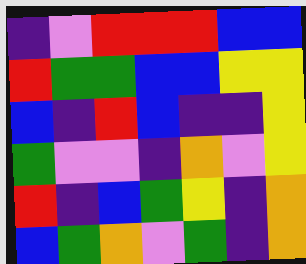[["indigo", "violet", "red", "red", "red", "blue", "blue"], ["red", "green", "green", "blue", "blue", "yellow", "yellow"], ["blue", "indigo", "red", "blue", "indigo", "indigo", "yellow"], ["green", "violet", "violet", "indigo", "orange", "violet", "yellow"], ["red", "indigo", "blue", "green", "yellow", "indigo", "orange"], ["blue", "green", "orange", "violet", "green", "indigo", "orange"]]